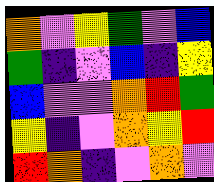[["orange", "violet", "yellow", "green", "violet", "blue"], ["green", "indigo", "violet", "blue", "indigo", "yellow"], ["blue", "violet", "violet", "orange", "red", "green"], ["yellow", "indigo", "violet", "orange", "yellow", "red"], ["red", "orange", "indigo", "violet", "orange", "violet"]]